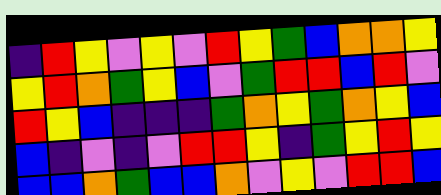[["indigo", "red", "yellow", "violet", "yellow", "violet", "red", "yellow", "green", "blue", "orange", "orange", "yellow"], ["yellow", "red", "orange", "green", "yellow", "blue", "violet", "green", "red", "red", "blue", "red", "violet"], ["red", "yellow", "blue", "indigo", "indigo", "indigo", "green", "orange", "yellow", "green", "orange", "yellow", "blue"], ["blue", "indigo", "violet", "indigo", "violet", "red", "red", "yellow", "indigo", "green", "yellow", "red", "yellow"], ["blue", "blue", "orange", "green", "blue", "blue", "orange", "violet", "yellow", "violet", "red", "red", "blue"]]